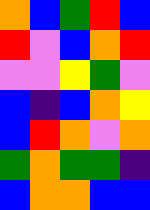[["orange", "blue", "green", "red", "blue"], ["red", "violet", "blue", "orange", "red"], ["violet", "violet", "yellow", "green", "violet"], ["blue", "indigo", "blue", "orange", "yellow"], ["blue", "red", "orange", "violet", "orange"], ["green", "orange", "green", "green", "indigo"], ["blue", "orange", "orange", "blue", "blue"]]